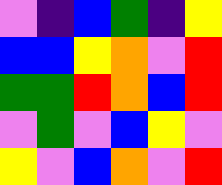[["violet", "indigo", "blue", "green", "indigo", "yellow"], ["blue", "blue", "yellow", "orange", "violet", "red"], ["green", "green", "red", "orange", "blue", "red"], ["violet", "green", "violet", "blue", "yellow", "violet"], ["yellow", "violet", "blue", "orange", "violet", "red"]]